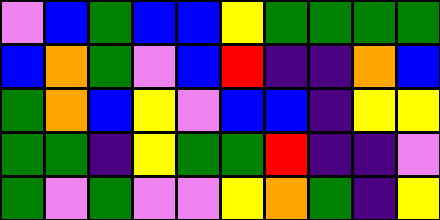[["violet", "blue", "green", "blue", "blue", "yellow", "green", "green", "green", "green"], ["blue", "orange", "green", "violet", "blue", "red", "indigo", "indigo", "orange", "blue"], ["green", "orange", "blue", "yellow", "violet", "blue", "blue", "indigo", "yellow", "yellow"], ["green", "green", "indigo", "yellow", "green", "green", "red", "indigo", "indigo", "violet"], ["green", "violet", "green", "violet", "violet", "yellow", "orange", "green", "indigo", "yellow"]]